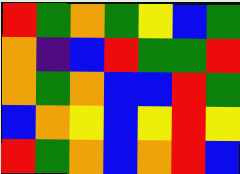[["red", "green", "orange", "green", "yellow", "blue", "green"], ["orange", "indigo", "blue", "red", "green", "green", "red"], ["orange", "green", "orange", "blue", "blue", "red", "green"], ["blue", "orange", "yellow", "blue", "yellow", "red", "yellow"], ["red", "green", "orange", "blue", "orange", "red", "blue"]]